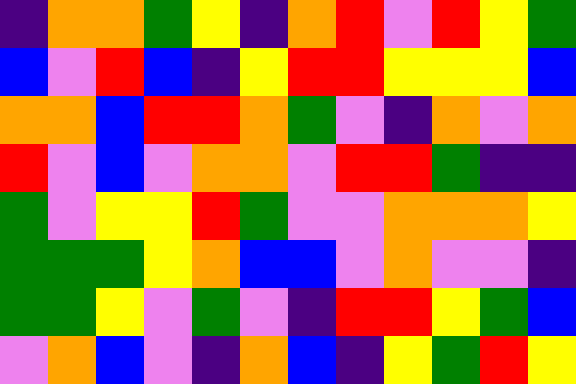[["indigo", "orange", "orange", "green", "yellow", "indigo", "orange", "red", "violet", "red", "yellow", "green"], ["blue", "violet", "red", "blue", "indigo", "yellow", "red", "red", "yellow", "yellow", "yellow", "blue"], ["orange", "orange", "blue", "red", "red", "orange", "green", "violet", "indigo", "orange", "violet", "orange"], ["red", "violet", "blue", "violet", "orange", "orange", "violet", "red", "red", "green", "indigo", "indigo"], ["green", "violet", "yellow", "yellow", "red", "green", "violet", "violet", "orange", "orange", "orange", "yellow"], ["green", "green", "green", "yellow", "orange", "blue", "blue", "violet", "orange", "violet", "violet", "indigo"], ["green", "green", "yellow", "violet", "green", "violet", "indigo", "red", "red", "yellow", "green", "blue"], ["violet", "orange", "blue", "violet", "indigo", "orange", "blue", "indigo", "yellow", "green", "red", "yellow"]]